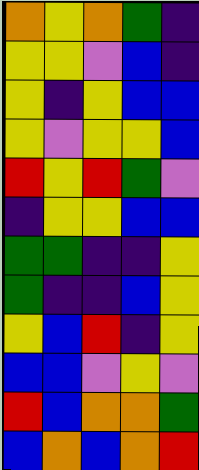[["orange", "yellow", "orange", "green", "indigo"], ["yellow", "yellow", "violet", "blue", "indigo"], ["yellow", "indigo", "yellow", "blue", "blue"], ["yellow", "violet", "yellow", "yellow", "blue"], ["red", "yellow", "red", "green", "violet"], ["indigo", "yellow", "yellow", "blue", "blue"], ["green", "green", "indigo", "indigo", "yellow"], ["green", "indigo", "indigo", "blue", "yellow"], ["yellow", "blue", "red", "indigo", "yellow"], ["blue", "blue", "violet", "yellow", "violet"], ["red", "blue", "orange", "orange", "green"], ["blue", "orange", "blue", "orange", "red"]]